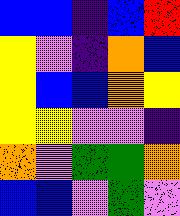[["blue", "blue", "indigo", "blue", "red"], ["yellow", "violet", "indigo", "orange", "blue"], ["yellow", "blue", "blue", "orange", "yellow"], ["yellow", "yellow", "violet", "violet", "indigo"], ["orange", "violet", "green", "green", "orange"], ["blue", "blue", "violet", "green", "violet"]]